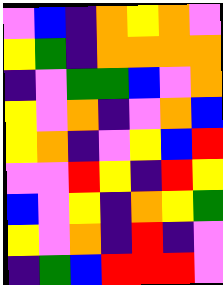[["violet", "blue", "indigo", "orange", "yellow", "orange", "violet"], ["yellow", "green", "indigo", "orange", "orange", "orange", "orange"], ["indigo", "violet", "green", "green", "blue", "violet", "orange"], ["yellow", "violet", "orange", "indigo", "violet", "orange", "blue"], ["yellow", "orange", "indigo", "violet", "yellow", "blue", "red"], ["violet", "violet", "red", "yellow", "indigo", "red", "yellow"], ["blue", "violet", "yellow", "indigo", "orange", "yellow", "green"], ["yellow", "violet", "orange", "indigo", "red", "indigo", "violet"], ["indigo", "green", "blue", "red", "red", "red", "violet"]]